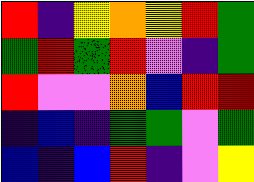[["red", "indigo", "yellow", "orange", "yellow", "red", "green"], ["green", "red", "green", "red", "violet", "indigo", "green"], ["red", "violet", "violet", "orange", "blue", "red", "red"], ["indigo", "blue", "indigo", "green", "green", "violet", "green"], ["blue", "indigo", "blue", "red", "indigo", "violet", "yellow"]]